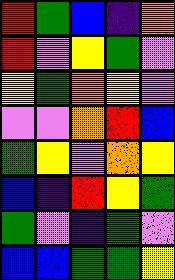[["red", "green", "blue", "indigo", "orange"], ["red", "violet", "yellow", "green", "violet"], ["yellow", "green", "orange", "yellow", "violet"], ["violet", "violet", "orange", "red", "blue"], ["green", "yellow", "violet", "orange", "yellow"], ["blue", "indigo", "red", "yellow", "green"], ["green", "violet", "indigo", "green", "violet"], ["blue", "blue", "green", "green", "yellow"]]